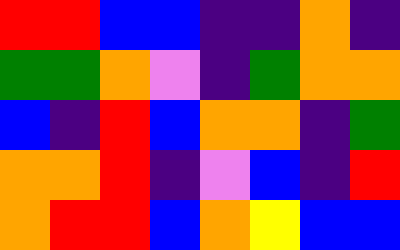[["red", "red", "blue", "blue", "indigo", "indigo", "orange", "indigo"], ["green", "green", "orange", "violet", "indigo", "green", "orange", "orange"], ["blue", "indigo", "red", "blue", "orange", "orange", "indigo", "green"], ["orange", "orange", "red", "indigo", "violet", "blue", "indigo", "red"], ["orange", "red", "red", "blue", "orange", "yellow", "blue", "blue"]]